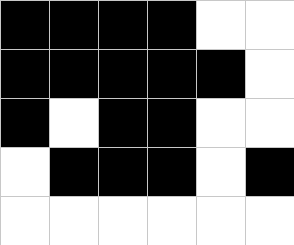[["black", "black", "black", "black", "white", "white"], ["black", "black", "black", "black", "black", "white"], ["black", "white", "black", "black", "white", "white"], ["white", "black", "black", "black", "white", "black"], ["white", "white", "white", "white", "white", "white"]]